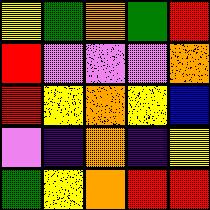[["yellow", "green", "orange", "green", "red"], ["red", "violet", "violet", "violet", "orange"], ["red", "yellow", "orange", "yellow", "blue"], ["violet", "indigo", "orange", "indigo", "yellow"], ["green", "yellow", "orange", "red", "red"]]